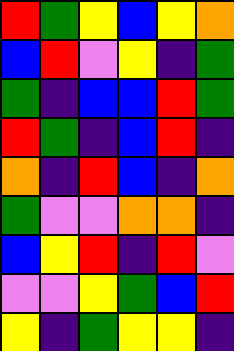[["red", "green", "yellow", "blue", "yellow", "orange"], ["blue", "red", "violet", "yellow", "indigo", "green"], ["green", "indigo", "blue", "blue", "red", "green"], ["red", "green", "indigo", "blue", "red", "indigo"], ["orange", "indigo", "red", "blue", "indigo", "orange"], ["green", "violet", "violet", "orange", "orange", "indigo"], ["blue", "yellow", "red", "indigo", "red", "violet"], ["violet", "violet", "yellow", "green", "blue", "red"], ["yellow", "indigo", "green", "yellow", "yellow", "indigo"]]